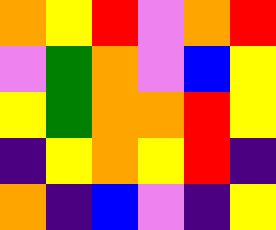[["orange", "yellow", "red", "violet", "orange", "red"], ["violet", "green", "orange", "violet", "blue", "yellow"], ["yellow", "green", "orange", "orange", "red", "yellow"], ["indigo", "yellow", "orange", "yellow", "red", "indigo"], ["orange", "indigo", "blue", "violet", "indigo", "yellow"]]